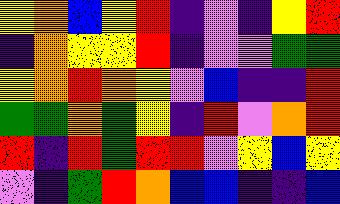[["yellow", "orange", "blue", "yellow", "red", "indigo", "violet", "indigo", "yellow", "red"], ["indigo", "orange", "yellow", "yellow", "red", "indigo", "violet", "violet", "green", "green"], ["yellow", "orange", "red", "orange", "yellow", "violet", "blue", "indigo", "indigo", "red"], ["green", "green", "orange", "green", "yellow", "indigo", "red", "violet", "orange", "red"], ["red", "indigo", "red", "green", "red", "red", "violet", "yellow", "blue", "yellow"], ["violet", "indigo", "green", "red", "orange", "blue", "blue", "indigo", "indigo", "blue"]]